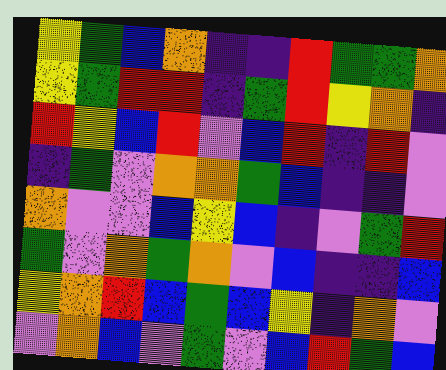[["yellow", "green", "blue", "orange", "indigo", "indigo", "red", "green", "green", "orange"], ["yellow", "green", "red", "red", "indigo", "green", "red", "yellow", "orange", "indigo"], ["red", "yellow", "blue", "red", "violet", "blue", "red", "indigo", "red", "violet"], ["indigo", "green", "violet", "orange", "orange", "green", "blue", "indigo", "indigo", "violet"], ["orange", "violet", "violet", "blue", "yellow", "blue", "indigo", "violet", "green", "red"], ["green", "violet", "orange", "green", "orange", "violet", "blue", "indigo", "indigo", "blue"], ["yellow", "orange", "red", "blue", "green", "blue", "yellow", "indigo", "orange", "violet"], ["violet", "orange", "blue", "violet", "green", "violet", "blue", "red", "green", "blue"]]